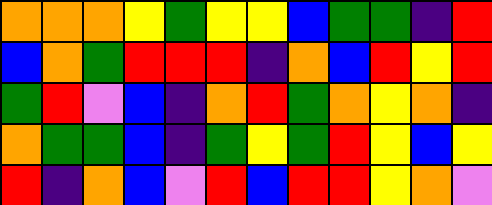[["orange", "orange", "orange", "yellow", "green", "yellow", "yellow", "blue", "green", "green", "indigo", "red"], ["blue", "orange", "green", "red", "red", "red", "indigo", "orange", "blue", "red", "yellow", "red"], ["green", "red", "violet", "blue", "indigo", "orange", "red", "green", "orange", "yellow", "orange", "indigo"], ["orange", "green", "green", "blue", "indigo", "green", "yellow", "green", "red", "yellow", "blue", "yellow"], ["red", "indigo", "orange", "blue", "violet", "red", "blue", "red", "red", "yellow", "orange", "violet"]]